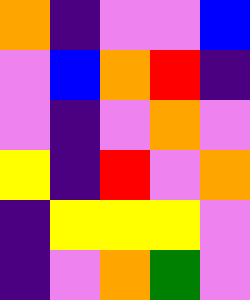[["orange", "indigo", "violet", "violet", "blue"], ["violet", "blue", "orange", "red", "indigo"], ["violet", "indigo", "violet", "orange", "violet"], ["yellow", "indigo", "red", "violet", "orange"], ["indigo", "yellow", "yellow", "yellow", "violet"], ["indigo", "violet", "orange", "green", "violet"]]